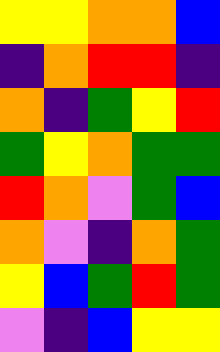[["yellow", "yellow", "orange", "orange", "blue"], ["indigo", "orange", "red", "red", "indigo"], ["orange", "indigo", "green", "yellow", "red"], ["green", "yellow", "orange", "green", "green"], ["red", "orange", "violet", "green", "blue"], ["orange", "violet", "indigo", "orange", "green"], ["yellow", "blue", "green", "red", "green"], ["violet", "indigo", "blue", "yellow", "yellow"]]